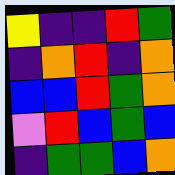[["yellow", "indigo", "indigo", "red", "green"], ["indigo", "orange", "red", "indigo", "orange"], ["blue", "blue", "red", "green", "orange"], ["violet", "red", "blue", "green", "blue"], ["indigo", "green", "green", "blue", "orange"]]